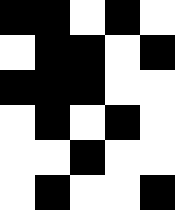[["black", "black", "white", "black", "white"], ["white", "black", "black", "white", "black"], ["black", "black", "black", "white", "white"], ["white", "black", "white", "black", "white"], ["white", "white", "black", "white", "white"], ["white", "black", "white", "white", "black"]]